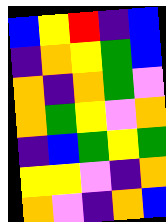[["blue", "yellow", "red", "indigo", "blue"], ["indigo", "orange", "yellow", "green", "blue"], ["orange", "indigo", "orange", "green", "violet"], ["orange", "green", "yellow", "violet", "orange"], ["indigo", "blue", "green", "yellow", "green"], ["yellow", "yellow", "violet", "indigo", "orange"], ["orange", "violet", "indigo", "orange", "blue"]]